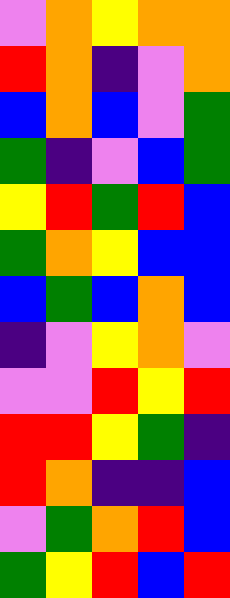[["violet", "orange", "yellow", "orange", "orange"], ["red", "orange", "indigo", "violet", "orange"], ["blue", "orange", "blue", "violet", "green"], ["green", "indigo", "violet", "blue", "green"], ["yellow", "red", "green", "red", "blue"], ["green", "orange", "yellow", "blue", "blue"], ["blue", "green", "blue", "orange", "blue"], ["indigo", "violet", "yellow", "orange", "violet"], ["violet", "violet", "red", "yellow", "red"], ["red", "red", "yellow", "green", "indigo"], ["red", "orange", "indigo", "indigo", "blue"], ["violet", "green", "orange", "red", "blue"], ["green", "yellow", "red", "blue", "red"]]